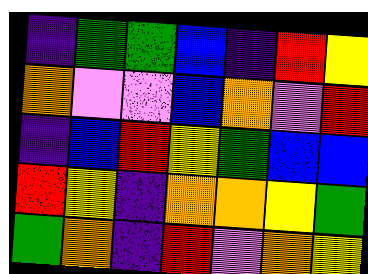[["indigo", "green", "green", "blue", "indigo", "red", "yellow"], ["orange", "violet", "violet", "blue", "orange", "violet", "red"], ["indigo", "blue", "red", "yellow", "green", "blue", "blue"], ["red", "yellow", "indigo", "orange", "orange", "yellow", "green"], ["green", "orange", "indigo", "red", "violet", "orange", "yellow"]]